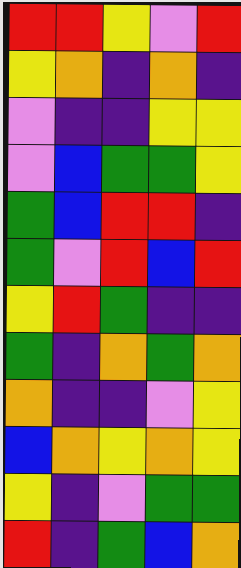[["red", "red", "yellow", "violet", "red"], ["yellow", "orange", "indigo", "orange", "indigo"], ["violet", "indigo", "indigo", "yellow", "yellow"], ["violet", "blue", "green", "green", "yellow"], ["green", "blue", "red", "red", "indigo"], ["green", "violet", "red", "blue", "red"], ["yellow", "red", "green", "indigo", "indigo"], ["green", "indigo", "orange", "green", "orange"], ["orange", "indigo", "indigo", "violet", "yellow"], ["blue", "orange", "yellow", "orange", "yellow"], ["yellow", "indigo", "violet", "green", "green"], ["red", "indigo", "green", "blue", "orange"]]